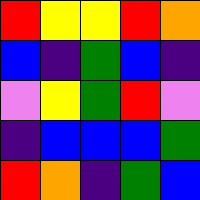[["red", "yellow", "yellow", "red", "orange"], ["blue", "indigo", "green", "blue", "indigo"], ["violet", "yellow", "green", "red", "violet"], ["indigo", "blue", "blue", "blue", "green"], ["red", "orange", "indigo", "green", "blue"]]